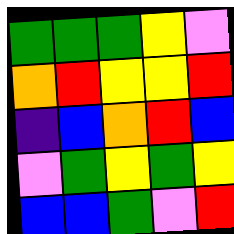[["green", "green", "green", "yellow", "violet"], ["orange", "red", "yellow", "yellow", "red"], ["indigo", "blue", "orange", "red", "blue"], ["violet", "green", "yellow", "green", "yellow"], ["blue", "blue", "green", "violet", "red"]]